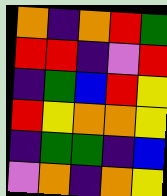[["orange", "indigo", "orange", "red", "green"], ["red", "red", "indigo", "violet", "red"], ["indigo", "green", "blue", "red", "yellow"], ["red", "yellow", "orange", "orange", "yellow"], ["indigo", "green", "green", "indigo", "blue"], ["violet", "orange", "indigo", "orange", "yellow"]]